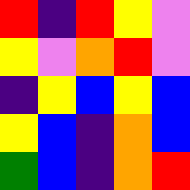[["red", "indigo", "red", "yellow", "violet"], ["yellow", "violet", "orange", "red", "violet"], ["indigo", "yellow", "blue", "yellow", "blue"], ["yellow", "blue", "indigo", "orange", "blue"], ["green", "blue", "indigo", "orange", "red"]]